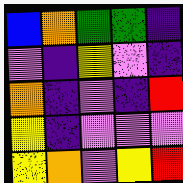[["blue", "orange", "green", "green", "indigo"], ["violet", "indigo", "yellow", "violet", "indigo"], ["orange", "indigo", "violet", "indigo", "red"], ["yellow", "indigo", "violet", "violet", "violet"], ["yellow", "orange", "violet", "yellow", "red"]]